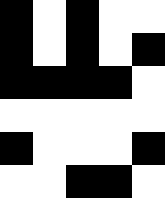[["black", "white", "black", "white", "white"], ["black", "white", "black", "white", "black"], ["black", "black", "black", "black", "white"], ["white", "white", "white", "white", "white"], ["black", "white", "white", "white", "black"], ["white", "white", "black", "black", "white"]]